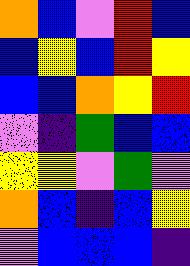[["orange", "blue", "violet", "red", "blue"], ["blue", "yellow", "blue", "red", "yellow"], ["blue", "blue", "orange", "yellow", "red"], ["violet", "indigo", "green", "blue", "blue"], ["yellow", "yellow", "violet", "green", "violet"], ["orange", "blue", "indigo", "blue", "yellow"], ["violet", "blue", "blue", "blue", "indigo"]]